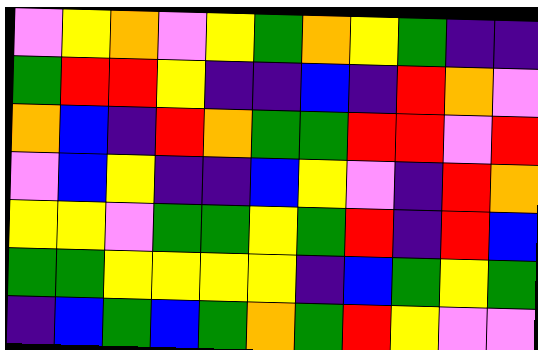[["violet", "yellow", "orange", "violet", "yellow", "green", "orange", "yellow", "green", "indigo", "indigo"], ["green", "red", "red", "yellow", "indigo", "indigo", "blue", "indigo", "red", "orange", "violet"], ["orange", "blue", "indigo", "red", "orange", "green", "green", "red", "red", "violet", "red"], ["violet", "blue", "yellow", "indigo", "indigo", "blue", "yellow", "violet", "indigo", "red", "orange"], ["yellow", "yellow", "violet", "green", "green", "yellow", "green", "red", "indigo", "red", "blue"], ["green", "green", "yellow", "yellow", "yellow", "yellow", "indigo", "blue", "green", "yellow", "green"], ["indigo", "blue", "green", "blue", "green", "orange", "green", "red", "yellow", "violet", "violet"]]